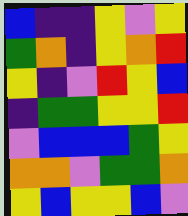[["blue", "indigo", "indigo", "yellow", "violet", "yellow"], ["green", "orange", "indigo", "yellow", "orange", "red"], ["yellow", "indigo", "violet", "red", "yellow", "blue"], ["indigo", "green", "green", "yellow", "yellow", "red"], ["violet", "blue", "blue", "blue", "green", "yellow"], ["orange", "orange", "violet", "green", "green", "orange"], ["yellow", "blue", "yellow", "yellow", "blue", "violet"]]